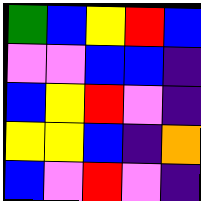[["green", "blue", "yellow", "red", "blue"], ["violet", "violet", "blue", "blue", "indigo"], ["blue", "yellow", "red", "violet", "indigo"], ["yellow", "yellow", "blue", "indigo", "orange"], ["blue", "violet", "red", "violet", "indigo"]]